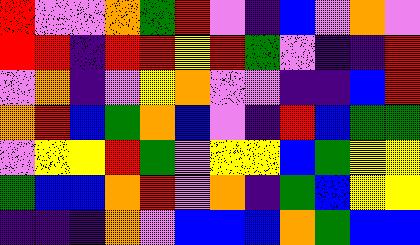[["red", "violet", "violet", "orange", "green", "red", "violet", "indigo", "blue", "violet", "orange", "violet"], ["red", "red", "indigo", "red", "red", "yellow", "red", "green", "violet", "indigo", "indigo", "red"], ["violet", "orange", "indigo", "violet", "yellow", "orange", "violet", "violet", "indigo", "indigo", "blue", "red"], ["orange", "red", "blue", "green", "orange", "blue", "violet", "indigo", "red", "blue", "green", "green"], ["violet", "yellow", "yellow", "red", "green", "violet", "yellow", "yellow", "blue", "green", "yellow", "yellow"], ["green", "blue", "blue", "orange", "red", "violet", "orange", "indigo", "green", "blue", "yellow", "yellow"], ["indigo", "indigo", "indigo", "orange", "violet", "blue", "blue", "blue", "orange", "green", "blue", "blue"]]